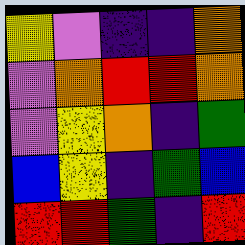[["yellow", "violet", "indigo", "indigo", "orange"], ["violet", "orange", "red", "red", "orange"], ["violet", "yellow", "orange", "indigo", "green"], ["blue", "yellow", "indigo", "green", "blue"], ["red", "red", "green", "indigo", "red"]]